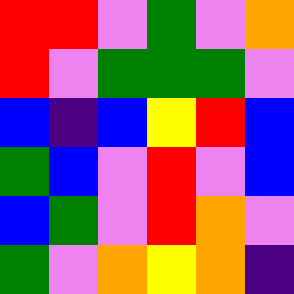[["red", "red", "violet", "green", "violet", "orange"], ["red", "violet", "green", "green", "green", "violet"], ["blue", "indigo", "blue", "yellow", "red", "blue"], ["green", "blue", "violet", "red", "violet", "blue"], ["blue", "green", "violet", "red", "orange", "violet"], ["green", "violet", "orange", "yellow", "orange", "indigo"]]